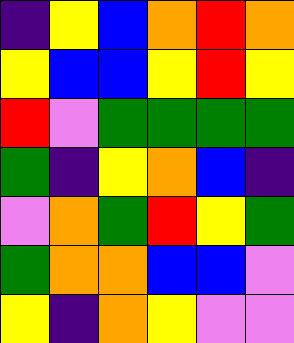[["indigo", "yellow", "blue", "orange", "red", "orange"], ["yellow", "blue", "blue", "yellow", "red", "yellow"], ["red", "violet", "green", "green", "green", "green"], ["green", "indigo", "yellow", "orange", "blue", "indigo"], ["violet", "orange", "green", "red", "yellow", "green"], ["green", "orange", "orange", "blue", "blue", "violet"], ["yellow", "indigo", "orange", "yellow", "violet", "violet"]]